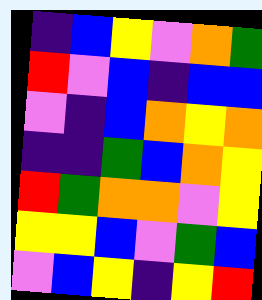[["indigo", "blue", "yellow", "violet", "orange", "green"], ["red", "violet", "blue", "indigo", "blue", "blue"], ["violet", "indigo", "blue", "orange", "yellow", "orange"], ["indigo", "indigo", "green", "blue", "orange", "yellow"], ["red", "green", "orange", "orange", "violet", "yellow"], ["yellow", "yellow", "blue", "violet", "green", "blue"], ["violet", "blue", "yellow", "indigo", "yellow", "red"]]